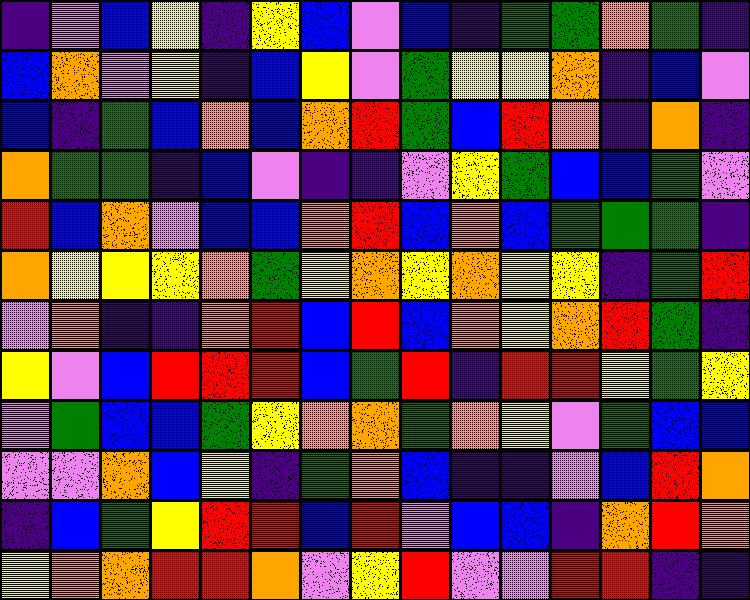[["indigo", "violet", "blue", "yellow", "indigo", "yellow", "blue", "violet", "blue", "indigo", "green", "green", "orange", "green", "indigo"], ["blue", "orange", "violet", "yellow", "indigo", "blue", "yellow", "violet", "green", "yellow", "yellow", "orange", "indigo", "blue", "violet"], ["blue", "indigo", "green", "blue", "orange", "blue", "orange", "red", "green", "blue", "red", "orange", "indigo", "orange", "indigo"], ["orange", "green", "green", "indigo", "blue", "violet", "indigo", "indigo", "violet", "yellow", "green", "blue", "blue", "green", "violet"], ["red", "blue", "orange", "violet", "blue", "blue", "orange", "red", "blue", "orange", "blue", "green", "green", "green", "indigo"], ["orange", "yellow", "yellow", "yellow", "orange", "green", "yellow", "orange", "yellow", "orange", "yellow", "yellow", "indigo", "green", "red"], ["violet", "orange", "indigo", "indigo", "orange", "red", "blue", "red", "blue", "orange", "yellow", "orange", "red", "green", "indigo"], ["yellow", "violet", "blue", "red", "red", "red", "blue", "green", "red", "indigo", "red", "red", "yellow", "green", "yellow"], ["violet", "green", "blue", "blue", "green", "yellow", "orange", "orange", "green", "orange", "yellow", "violet", "green", "blue", "blue"], ["violet", "violet", "orange", "blue", "yellow", "indigo", "green", "orange", "blue", "indigo", "indigo", "violet", "blue", "red", "orange"], ["indigo", "blue", "green", "yellow", "red", "red", "blue", "red", "violet", "blue", "blue", "indigo", "orange", "red", "orange"], ["yellow", "orange", "orange", "red", "red", "orange", "violet", "yellow", "red", "violet", "violet", "red", "red", "indigo", "indigo"]]